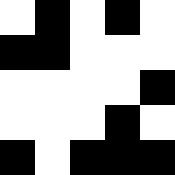[["white", "black", "white", "black", "white"], ["black", "black", "white", "white", "white"], ["white", "white", "white", "white", "black"], ["white", "white", "white", "black", "white"], ["black", "white", "black", "black", "black"]]